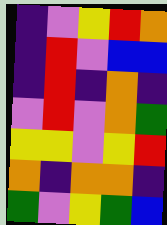[["indigo", "violet", "yellow", "red", "orange"], ["indigo", "red", "violet", "blue", "blue"], ["indigo", "red", "indigo", "orange", "indigo"], ["violet", "red", "violet", "orange", "green"], ["yellow", "yellow", "violet", "yellow", "red"], ["orange", "indigo", "orange", "orange", "indigo"], ["green", "violet", "yellow", "green", "blue"]]